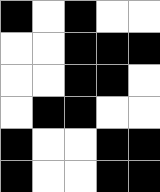[["black", "white", "black", "white", "white"], ["white", "white", "black", "black", "black"], ["white", "white", "black", "black", "white"], ["white", "black", "black", "white", "white"], ["black", "white", "white", "black", "black"], ["black", "white", "white", "black", "black"]]